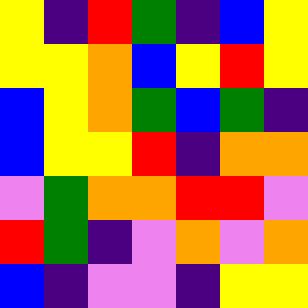[["yellow", "indigo", "red", "green", "indigo", "blue", "yellow"], ["yellow", "yellow", "orange", "blue", "yellow", "red", "yellow"], ["blue", "yellow", "orange", "green", "blue", "green", "indigo"], ["blue", "yellow", "yellow", "red", "indigo", "orange", "orange"], ["violet", "green", "orange", "orange", "red", "red", "violet"], ["red", "green", "indigo", "violet", "orange", "violet", "orange"], ["blue", "indigo", "violet", "violet", "indigo", "yellow", "yellow"]]